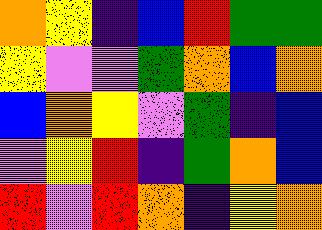[["orange", "yellow", "indigo", "blue", "red", "green", "green"], ["yellow", "violet", "violet", "green", "orange", "blue", "orange"], ["blue", "orange", "yellow", "violet", "green", "indigo", "blue"], ["violet", "yellow", "red", "indigo", "green", "orange", "blue"], ["red", "violet", "red", "orange", "indigo", "yellow", "orange"]]